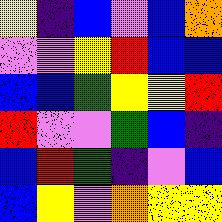[["yellow", "indigo", "blue", "violet", "blue", "orange"], ["violet", "violet", "yellow", "red", "blue", "blue"], ["blue", "blue", "green", "yellow", "yellow", "red"], ["red", "violet", "violet", "green", "blue", "indigo"], ["blue", "red", "green", "indigo", "violet", "blue"], ["blue", "yellow", "violet", "orange", "yellow", "yellow"]]